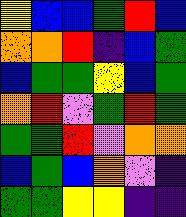[["yellow", "blue", "blue", "green", "red", "blue"], ["orange", "orange", "red", "indigo", "blue", "green"], ["blue", "green", "green", "yellow", "blue", "green"], ["orange", "red", "violet", "green", "red", "green"], ["green", "green", "red", "violet", "orange", "orange"], ["blue", "green", "blue", "orange", "violet", "indigo"], ["green", "green", "yellow", "yellow", "indigo", "indigo"]]